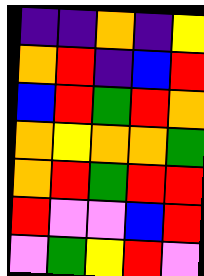[["indigo", "indigo", "orange", "indigo", "yellow"], ["orange", "red", "indigo", "blue", "red"], ["blue", "red", "green", "red", "orange"], ["orange", "yellow", "orange", "orange", "green"], ["orange", "red", "green", "red", "red"], ["red", "violet", "violet", "blue", "red"], ["violet", "green", "yellow", "red", "violet"]]